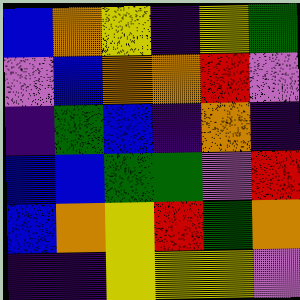[["blue", "orange", "yellow", "indigo", "yellow", "green"], ["violet", "blue", "orange", "orange", "red", "violet"], ["indigo", "green", "blue", "indigo", "orange", "indigo"], ["blue", "blue", "green", "green", "violet", "red"], ["blue", "orange", "yellow", "red", "green", "orange"], ["indigo", "indigo", "yellow", "yellow", "yellow", "violet"]]